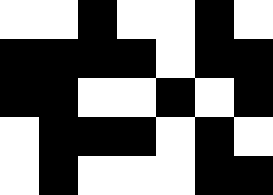[["white", "white", "black", "white", "white", "black", "white"], ["black", "black", "black", "black", "white", "black", "black"], ["black", "black", "white", "white", "black", "white", "black"], ["white", "black", "black", "black", "white", "black", "white"], ["white", "black", "white", "white", "white", "black", "black"]]